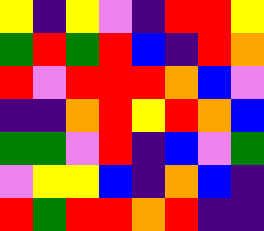[["yellow", "indigo", "yellow", "violet", "indigo", "red", "red", "yellow"], ["green", "red", "green", "red", "blue", "indigo", "red", "orange"], ["red", "violet", "red", "red", "red", "orange", "blue", "violet"], ["indigo", "indigo", "orange", "red", "yellow", "red", "orange", "blue"], ["green", "green", "violet", "red", "indigo", "blue", "violet", "green"], ["violet", "yellow", "yellow", "blue", "indigo", "orange", "blue", "indigo"], ["red", "green", "red", "red", "orange", "red", "indigo", "indigo"]]